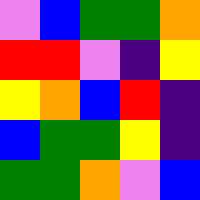[["violet", "blue", "green", "green", "orange"], ["red", "red", "violet", "indigo", "yellow"], ["yellow", "orange", "blue", "red", "indigo"], ["blue", "green", "green", "yellow", "indigo"], ["green", "green", "orange", "violet", "blue"]]